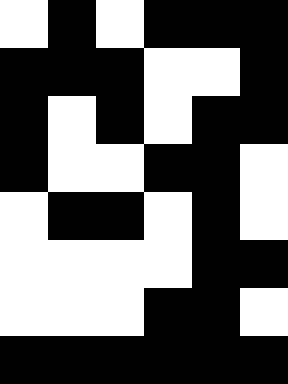[["white", "black", "white", "black", "black", "black"], ["black", "black", "black", "white", "white", "black"], ["black", "white", "black", "white", "black", "black"], ["black", "white", "white", "black", "black", "white"], ["white", "black", "black", "white", "black", "white"], ["white", "white", "white", "white", "black", "black"], ["white", "white", "white", "black", "black", "white"], ["black", "black", "black", "black", "black", "black"]]